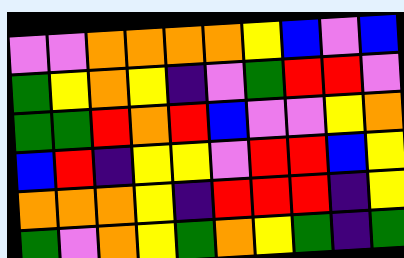[["violet", "violet", "orange", "orange", "orange", "orange", "yellow", "blue", "violet", "blue"], ["green", "yellow", "orange", "yellow", "indigo", "violet", "green", "red", "red", "violet"], ["green", "green", "red", "orange", "red", "blue", "violet", "violet", "yellow", "orange"], ["blue", "red", "indigo", "yellow", "yellow", "violet", "red", "red", "blue", "yellow"], ["orange", "orange", "orange", "yellow", "indigo", "red", "red", "red", "indigo", "yellow"], ["green", "violet", "orange", "yellow", "green", "orange", "yellow", "green", "indigo", "green"]]